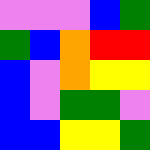[["violet", "violet", "violet", "blue", "green"], ["green", "blue", "orange", "red", "red"], ["blue", "violet", "orange", "yellow", "yellow"], ["blue", "violet", "green", "green", "violet"], ["blue", "blue", "yellow", "yellow", "green"]]